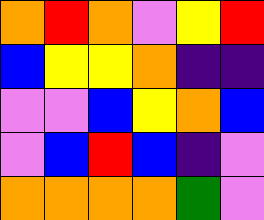[["orange", "red", "orange", "violet", "yellow", "red"], ["blue", "yellow", "yellow", "orange", "indigo", "indigo"], ["violet", "violet", "blue", "yellow", "orange", "blue"], ["violet", "blue", "red", "blue", "indigo", "violet"], ["orange", "orange", "orange", "orange", "green", "violet"]]